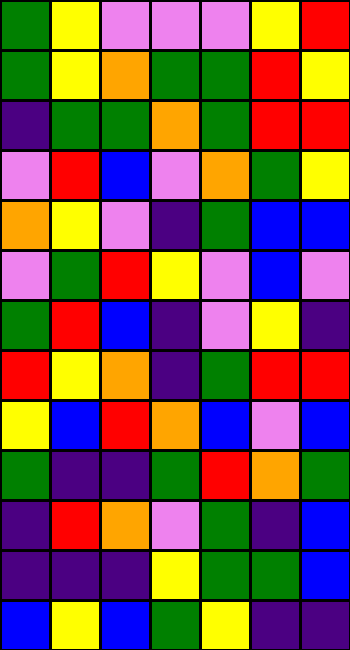[["green", "yellow", "violet", "violet", "violet", "yellow", "red"], ["green", "yellow", "orange", "green", "green", "red", "yellow"], ["indigo", "green", "green", "orange", "green", "red", "red"], ["violet", "red", "blue", "violet", "orange", "green", "yellow"], ["orange", "yellow", "violet", "indigo", "green", "blue", "blue"], ["violet", "green", "red", "yellow", "violet", "blue", "violet"], ["green", "red", "blue", "indigo", "violet", "yellow", "indigo"], ["red", "yellow", "orange", "indigo", "green", "red", "red"], ["yellow", "blue", "red", "orange", "blue", "violet", "blue"], ["green", "indigo", "indigo", "green", "red", "orange", "green"], ["indigo", "red", "orange", "violet", "green", "indigo", "blue"], ["indigo", "indigo", "indigo", "yellow", "green", "green", "blue"], ["blue", "yellow", "blue", "green", "yellow", "indigo", "indigo"]]